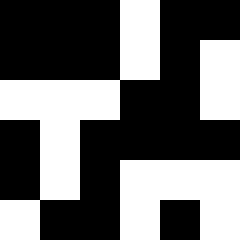[["black", "black", "black", "white", "black", "black"], ["black", "black", "black", "white", "black", "white"], ["white", "white", "white", "black", "black", "white"], ["black", "white", "black", "black", "black", "black"], ["black", "white", "black", "white", "white", "white"], ["white", "black", "black", "white", "black", "white"]]